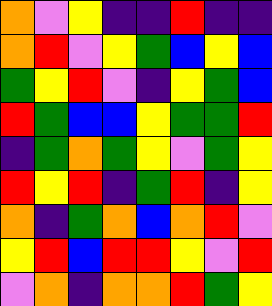[["orange", "violet", "yellow", "indigo", "indigo", "red", "indigo", "indigo"], ["orange", "red", "violet", "yellow", "green", "blue", "yellow", "blue"], ["green", "yellow", "red", "violet", "indigo", "yellow", "green", "blue"], ["red", "green", "blue", "blue", "yellow", "green", "green", "red"], ["indigo", "green", "orange", "green", "yellow", "violet", "green", "yellow"], ["red", "yellow", "red", "indigo", "green", "red", "indigo", "yellow"], ["orange", "indigo", "green", "orange", "blue", "orange", "red", "violet"], ["yellow", "red", "blue", "red", "red", "yellow", "violet", "red"], ["violet", "orange", "indigo", "orange", "orange", "red", "green", "yellow"]]